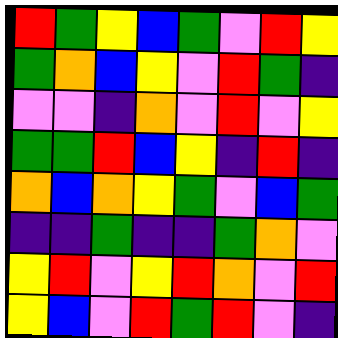[["red", "green", "yellow", "blue", "green", "violet", "red", "yellow"], ["green", "orange", "blue", "yellow", "violet", "red", "green", "indigo"], ["violet", "violet", "indigo", "orange", "violet", "red", "violet", "yellow"], ["green", "green", "red", "blue", "yellow", "indigo", "red", "indigo"], ["orange", "blue", "orange", "yellow", "green", "violet", "blue", "green"], ["indigo", "indigo", "green", "indigo", "indigo", "green", "orange", "violet"], ["yellow", "red", "violet", "yellow", "red", "orange", "violet", "red"], ["yellow", "blue", "violet", "red", "green", "red", "violet", "indigo"]]